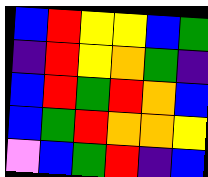[["blue", "red", "yellow", "yellow", "blue", "green"], ["indigo", "red", "yellow", "orange", "green", "indigo"], ["blue", "red", "green", "red", "orange", "blue"], ["blue", "green", "red", "orange", "orange", "yellow"], ["violet", "blue", "green", "red", "indigo", "blue"]]